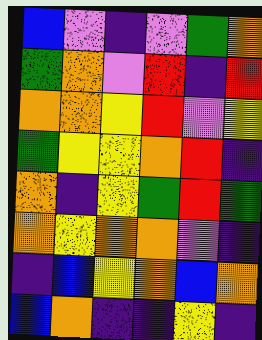[["blue", "violet", "indigo", "violet", "green", "orange"], ["green", "orange", "violet", "red", "indigo", "red"], ["orange", "orange", "yellow", "red", "violet", "yellow"], ["green", "yellow", "yellow", "orange", "red", "indigo"], ["orange", "indigo", "yellow", "green", "red", "green"], ["orange", "yellow", "orange", "orange", "violet", "indigo"], ["indigo", "blue", "yellow", "orange", "blue", "orange"], ["blue", "orange", "indigo", "indigo", "yellow", "indigo"]]